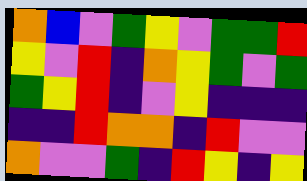[["orange", "blue", "violet", "green", "yellow", "violet", "green", "green", "red"], ["yellow", "violet", "red", "indigo", "orange", "yellow", "green", "violet", "green"], ["green", "yellow", "red", "indigo", "violet", "yellow", "indigo", "indigo", "indigo"], ["indigo", "indigo", "red", "orange", "orange", "indigo", "red", "violet", "violet"], ["orange", "violet", "violet", "green", "indigo", "red", "yellow", "indigo", "yellow"]]